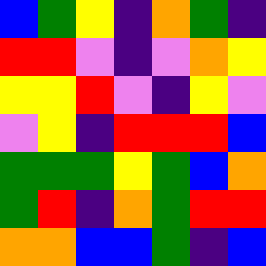[["blue", "green", "yellow", "indigo", "orange", "green", "indigo"], ["red", "red", "violet", "indigo", "violet", "orange", "yellow"], ["yellow", "yellow", "red", "violet", "indigo", "yellow", "violet"], ["violet", "yellow", "indigo", "red", "red", "red", "blue"], ["green", "green", "green", "yellow", "green", "blue", "orange"], ["green", "red", "indigo", "orange", "green", "red", "red"], ["orange", "orange", "blue", "blue", "green", "indigo", "blue"]]